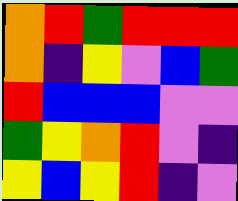[["orange", "red", "green", "red", "red", "red"], ["orange", "indigo", "yellow", "violet", "blue", "green"], ["red", "blue", "blue", "blue", "violet", "violet"], ["green", "yellow", "orange", "red", "violet", "indigo"], ["yellow", "blue", "yellow", "red", "indigo", "violet"]]